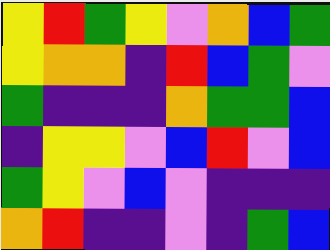[["yellow", "red", "green", "yellow", "violet", "orange", "blue", "green"], ["yellow", "orange", "orange", "indigo", "red", "blue", "green", "violet"], ["green", "indigo", "indigo", "indigo", "orange", "green", "green", "blue"], ["indigo", "yellow", "yellow", "violet", "blue", "red", "violet", "blue"], ["green", "yellow", "violet", "blue", "violet", "indigo", "indigo", "indigo"], ["orange", "red", "indigo", "indigo", "violet", "indigo", "green", "blue"]]